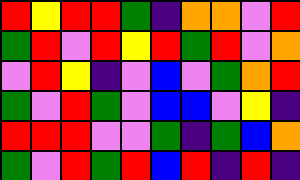[["red", "yellow", "red", "red", "green", "indigo", "orange", "orange", "violet", "red"], ["green", "red", "violet", "red", "yellow", "red", "green", "red", "violet", "orange"], ["violet", "red", "yellow", "indigo", "violet", "blue", "violet", "green", "orange", "red"], ["green", "violet", "red", "green", "violet", "blue", "blue", "violet", "yellow", "indigo"], ["red", "red", "red", "violet", "violet", "green", "indigo", "green", "blue", "orange"], ["green", "violet", "red", "green", "red", "blue", "red", "indigo", "red", "indigo"]]